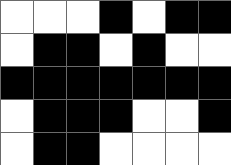[["white", "white", "white", "black", "white", "black", "black"], ["white", "black", "black", "white", "black", "white", "white"], ["black", "black", "black", "black", "black", "black", "black"], ["white", "black", "black", "black", "white", "white", "black"], ["white", "black", "black", "white", "white", "white", "white"]]